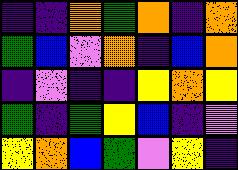[["indigo", "indigo", "orange", "green", "orange", "indigo", "orange"], ["green", "blue", "violet", "orange", "indigo", "blue", "orange"], ["indigo", "violet", "indigo", "indigo", "yellow", "orange", "yellow"], ["green", "indigo", "green", "yellow", "blue", "indigo", "violet"], ["yellow", "orange", "blue", "green", "violet", "yellow", "indigo"]]